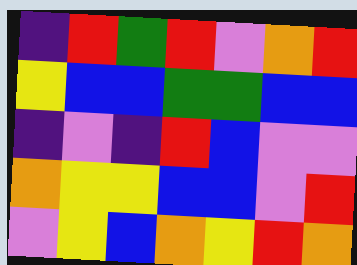[["indigo", "red", "green", "red", "violet", "orange", "red"], ["yellow", "blue", "blue", "green", "green", "blue", "blue"], ["indigo", "violet", "indigo", "red", "blue", "violet", "violet"], ["orange", "yellow", "yellow", "blue", "blue", "violet", "red"], ["violet", "yellow", "blue", "orange", "yellow", "red", "orange"]]